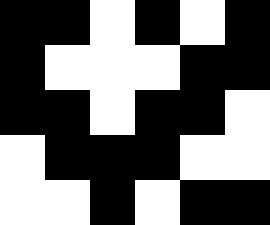[["black", "black", "white", "black", "white", "black"], ["black", "white", "white", "white", "black", "black"], ["black", "black", "white", "black", "black", "white"], ["white", "black", "black", "black", "white", "white"], ["white", "white", "black", "white", "black", "black"]]